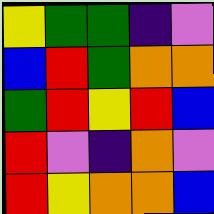[["yellow", "green", "green", "indigo", "violet"], ["blue", "red", "green", "orange", "orange"], ["green", "red", "yellow", "red", "blue"], ["red", "violet", "indigo", "orange", "violet"], ["red", "yellow", "orange", "orange", "blue"]]